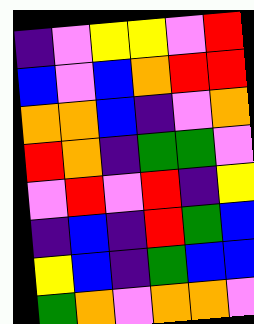[["indigo", "violet", "yellow", "yellow", "violet", "red"], ["blue", "violet", "blue", "orange", "red", "red"], ["orange", "orange", "blue", "indigo", "violet", "orange"], ["red", "orange", "indigo", "green", "green", "violet"], ["violet", "red", "violet", "red", "indigo", "yellow"], ["indigo", "blue", "indigo", "red", "green", "blue"], ["yellow", "blue", "indigo", "green", "blue", "blue"], ["green", "orange", "violet", "orange", "orange", "violet"]]